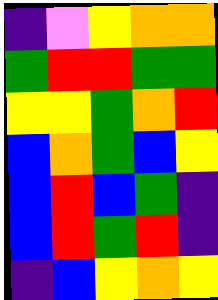[["indigo", "violet", "yellow", "orange", "orange"], ["green", "red", "red", "green", "green"], ["yellow", "yellow", "green", "orange", "red"], ["blue", "orange", "green", "blue", "yellow"], ["blue", "red", "blue", "green", "indigo"], ["blue", "red", "green", "red", "indigo"], ["indigo", "blue", "yellow", "orange", "yellow"]]